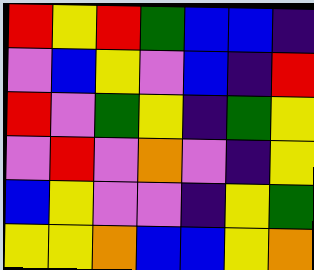[["red", "yellow", "red", "green", "blue", "blue", "indigo"], ["violet", "blue", "yellow", "violet", "blue", "indigo", "red"], ["red", "violet", "green", "yellow", "indigo", "green", "yellow"], ["violet", "red", "violet", "orange", "violet", "indigo", "yellow"], ["blue", "yellow", "violet", "violet", "indigo", "yellow", "green"], ["yellow", "yellow", "orange", "blue", "blue", "yellow", "orange"]]